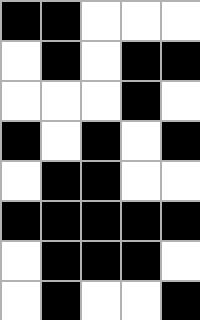[["black", "black", "white", "white", "white"], ["white", "black", "white", "black", "black"], ["white", "white", "white", "black", "white"], ["black", "white", "black", "white", "black"], ["white", "black", "black", "white", "white"], ["black", "black", "black", "black", "black"], ["white", "black", "black", "black", "white"], ["white", "black", "white", "white", "black"]]